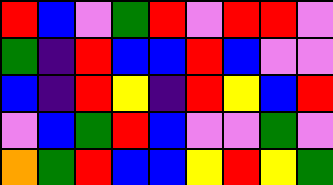[["red", "blue", "violet", "green", "red", "violet", "red", "red", "violet"], ["green", "indigo", "red", "blue", "blue", "red", "blue", "violet", "violet"], ["blue", "indigo", "red", "yellow", "indigo", "red", "yellow", "blue", "red"], ["violet", "blue", "green", "red", "blue", "violet", "violet", "green", "violet"], ["orange", "green", "red", "blue", "blue", "yellow", "red", "yellow", "green"]]